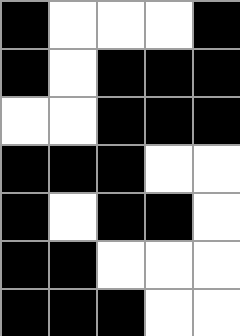[["black", "white", "white", "white", "black"], ["black", "white", "black", "black", "black"], ["white", "white", "black", "black", "black"], ["black", "black", "black", "white", "white"], ["black", "white", "black", "black", "white"], ["black", "black", "white", "white", "white"], ["black", "black", "black", "white", "white"]]